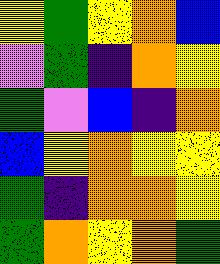[["yellow", "green", "yellow", "orange", "blue"], ["violet", "green", "indigo", "orange", "yellow"], ["green", "violet", "blue", "indigo", "orange"], ["blue", "yellow", "orange", "yellow", "yellow"], ["green", "indigo", "orange", "orange", "yellow"], ["green", "orange", "yellow", "orange", "green"]]